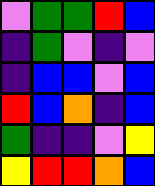[["violet", "green", "green", "red", "blue"], ["indigo", "green", "violet", "indigo", "violet"], ["indigo", "blue", "blue", "violet", "blue"], ["red", "blue", "orange", "indigo", "blue"], ["green", "indigo", "indigo", "violet", "yellow"], ["yellow", "red", "red", "orange", "blue"]]